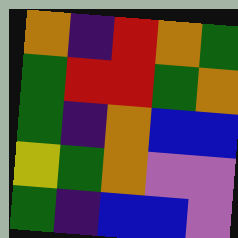[["orange", "indigo", "red", "orange", "green"], ["green", "red", "red", "green", "orange"], ["green", "indigo", "orange", "blue", "blue"], ["yellow", "green", "orange", "violet", "violet"], ["green", "indigo", "blue", "blue", "violet"]]